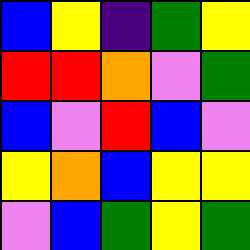[["blue", "yellow", "indigo", "green", "yellow"], ["red", "red", "orange", "violet", "green"], ["blue", "violet", "red", "blue", "violet"], ["yellow", "orange", "blue", "yellow", "yellow"], ["violet", "blue", "green", "yellow", "green"]]